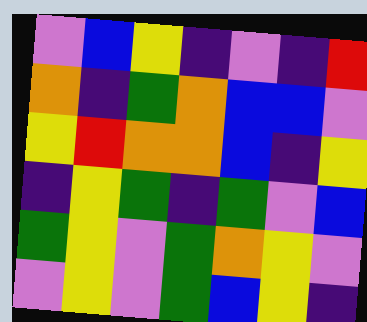[["violet", "blue", "yellow", "indigo", "violet", "indigo", "red"], ["orange", "indigo", "green", "orange", "blue", "blue", "violet"], ["yellow", "red", "orange", "orange", "blue", "indigo", "yellow"], ["indigo", "yellow", "green", "indigo", "green", "violet", "blue"], ["green", "yellow", "violet", "green", "orange", "yellow", "violet"], ["violet", "yellow", "violet", "green", "blue", "yellow", "indigo"]]